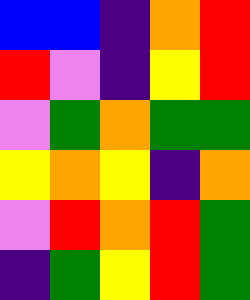[["blue", "blue", "indigo", "orange", "red"], ["red", "violet", "indigo", "yellow", "red"], ["violet", "green", "orange", "green", "green"], ["yellow", "orange", "yellow", "indigo", "orange"], ["violet", "red", "orange", "red", "green"], ["indigo", "green", "yellow", "red", "green"]]